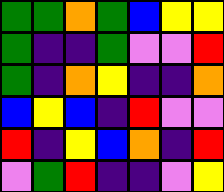[["green", "green", "orange", "green", "blue", "yellow", "yellow"], ["green", "indigo", "indigo", "green", "violet", "violet", "red"], ["green", "indigo", "orange", "yellow", "indigo", "indigo", "orange"], ["blue", "yellow", "blue", "indigo", "red", "violet", "violet"], ["red", "indigo", "yellow", "blue", "orange", "indigo", "red"], ["violet", "green", "red", "indigo", "indigo", "violet", "yellow"]]